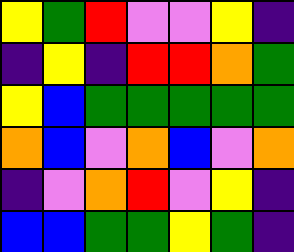[["yellow", "green", "red", "violet", "violet", "yellow", "indigo"], ["indigo", "yellow", "indigo", "red", "red", "orange", "green"], ["yellow", "blue", "green", "green", "green", "green", "green"], ["orange", "blue", "violet", "orange", "blue", "violet", "orange"], ["indigo", "violet", "orange", "red", "violet", "yellow", "indigo"], ["blue", "blue", "green", "green", "yellow", "green", "indigo"]]